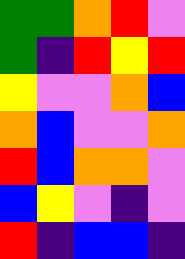[["green", "green", "orange", "red", "violet"], ["green", "indigo", "red", "yellow", "red"], ["yellow", "violet", "violet", "orange", "blue"], ["orange", "blue", "violet", "violet", "orange"], ["red", "blue", "orange", "orange", "violet"], ["blue", "yellow", "violet", "indigo", "violet"], ["red", "indigo", "blue", "blue", "indigo"]]